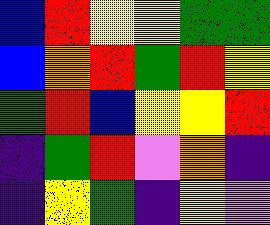[["blue", "red", "yellow", "yellow", "green", "green"], ["blue", "orange", "red", "green", "red", "yellow"], ["green", "red", "blue", "yellow", "yellow", "red"], ["indigo", "green", "red", "violet", "orange", "indigo"], ["indigo", "yellow", "green", "indigo", "yellow", "violet"]]